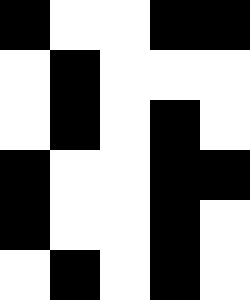[["black", "white", "white", "black", "black"], ["white", "black", "white", "white", "white"], ["white", "black", "white", "black", "white"], ["black", "white", "white", "black", "black"], ["black", "white", "white", "black", "white"], ["white", "black", "white", "black", "white"]]